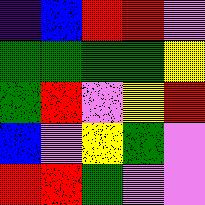[["indigo", "blue", "red", "red", "violet"], ["green", "green", "green", "green", "yellow"], ["green", "red", "violet", "yellow", "red"], ["blue", "violet", "yellow", "green", "violet"], ["red", "red", "green", "violet", "violet"]]